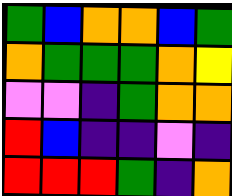[["green", "blue", "orange", "orange", "blue", "green"], ["orange", "green", "green", "green", "orange", "yellow"], ["violet", "violet", "indigo", "green", "orange", "orange"], ["red", "blue", "indigo", "indigo", "violet", "indigo"], ["red", "red", "red", "green", "indigo", "orange"]]